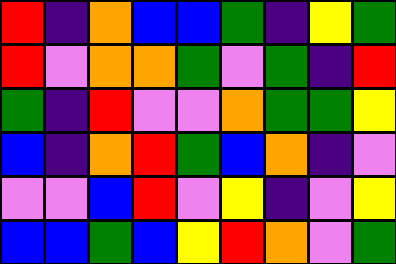[["red", "indigo", "orange", "blue", "blue", "green", "indigo", "yellow", "green"], ["red", "violet", "orange", "orange", "green", "violet", "green", "indigo", "red"], ["green", "indigo", "red", "violet", "violet", "orange", "green", "green", "yellow"], ["blue", "indigo", "orange", "red", "green", "blue", "orange", "indigo", "violet"], ["violet", "violet", "blue", "red", "violet", "yellow", "indigo", "violet", "yellow"], ["blue", "blue", "green", "blue", "yellow", "red", "orange", "violet", "green"]]